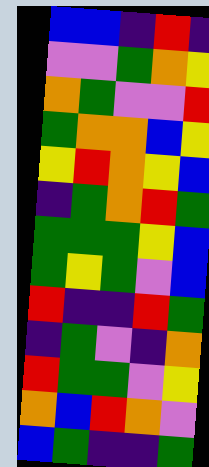[["blue", "blue", "indigo", "red", "indigo"], ["violet", "violet", "green", "orange", "yellow"], ["orange", "green", "violet", "violet", "red"], ["green", "orange", "orange", "blue", "yellow"], ["yellow", "red", "orange", "yellow", "blue"], ["indigo", "green", "orange", "red", "green"], ["green", "green", "green", "yellow", "blue"], ["green", "yellow", "green", "violet", "blue"], ["red", "indigo", "indigo", "red", "green"], ["indigo", "green", "violet", "indigo", "orange"], ["red", "green", "green", "violet", "yellow"], ["orange", "blue", "red", "orange", "violet"], ["blue", "green", "indigo", "indigo", "green"]]